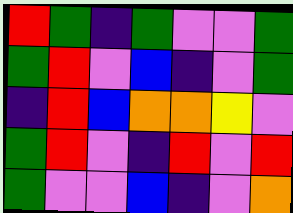[["red", "green", "indigo", "green", "violet", "violet", "green"], ["green", "red", "violet", "blue", "indigo", "violet", "green"], ["indigo", "red", "blue", "orange", "orange", "yellow", "violet"], ["green", "red", "violet", "indigo", "red", "violet", "red"], ["green", "violet", "violet", "blue", "indigo", "violet", "orange"]]